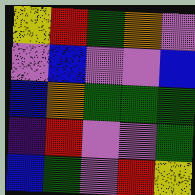[["yellow", "red", "green", "orange", "violet"], ["violet", "blue", "violet", "violet", "blue"], ["blue", "orange", "green", "green", "green"], ["indigo", "red", "violet", "violet", "green"], ["blue", "green", "violet", "red", "yellow"]]